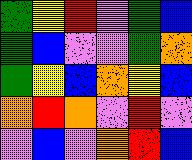[["green", "yellow", "red", "violet", "green", "blue"], ["green", "blue", "violet", "violet", "green", "orange"], ["green", "yellow", "blue", "orange", "yellow", "blue"], ["orange", "red", "orange", "violet", "red", "violet"], ["violet", "blue", "violet", "orange", "red", "blue"]]